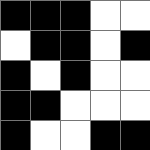[["black", "black", "black", "white", "white"], ["white", "black", "black", "white", "black"], ["black", "white", "black", "white", "white"], ["black", "black", "white", "white", "white"], ["black", "white", "white", "black", "black"]]